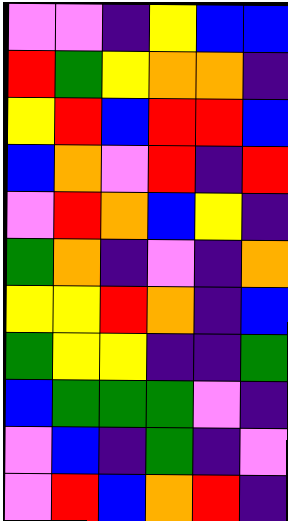[["violet", "violet", "indigo", "yellow", "blue", "blue"], ["red", "green", "yellow", "orange", "orange", "indigo"], ["yellow", "red", "blue", "red", "red", "blue"], ["blue", "orange", "violet", "red", "indigo", "red"], ["violet", "red", "orange", "blue", "yellow", "indigo"], ["green", "orange", "indigo", "violet", "indigo", "orange"], ["yellow", "yellow", "red", "orange", "indigo", "blue"], ["green", "yellow", "yellow", "indigo", "indigo", "green"], ["blue", "green", "green", "green", "violet", "indigo"], ["violet", "blue", "indigo", "green", "indigo", "violet"], ["violet", "red", "blue", "orange", "red", "indigo"]]